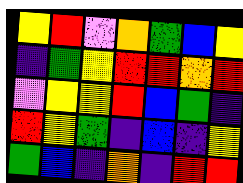[["yellow", "red", "violet", "orange", "green", "blue", "yellow"], ["indigo", "green", "yellow", "red", "red", "orange", "red"], ["violet", "yellow", "yellow", "red", "blue", "green", "indigo"], ["red", "yellow", "green", "indigo", "blue", "indigo", "yellow"], ["green", "blue", "indigo", "orange", "indigo", "red", "red"]]